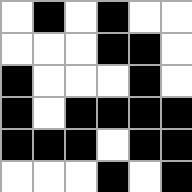[["white", "black", "white", "black", "white", "white"], ["white", "white", "white", "black", "black", "white"], ["black", "white", "white", "white", "black", "white"], ["black", "white", "black", "black", "black", "black"], ["black", "black", "black", "white", "black", "black"], ["white", "white", "white", "black", "white", "black"]]